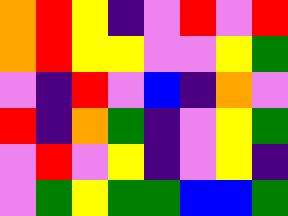[["orange", "red", "yellow", "indigo", "violet", "red", "violet", "red"], ["orange", "red", "yellow", "yellow", "violet", "violet", "yellow", "green"], ["violet", "indigo", "red", "violet", "blue", "indigo", "orange", "violet"], ["red", "indigo", "orange", "green", "indigo", "violet", "yellow", "green"], ["violet", "red", "violet", "yellow", "indigo", "violet", "yellow", "indigo"], ["violet", "green", "yellow", "green", "green", "blue", "blue", "green"]]